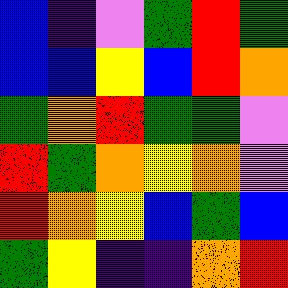[["blue", "indigo", "violet", "green", "red", "green"], ["blue", "blue", "yellow", "blue", "red", "orange"], ["green", "orange", "red", "green", "green", "violet"], ["red", "green", "orange", "yellow", "orange", "violet"], ["red", "orange", "yellow", "blue", "green", "blue"], ["green", "yellow", "indigo", "indigo", "orange", "red"]]